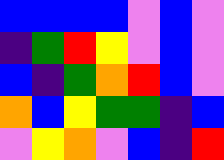[["blue", "blue", "blue", "blue", "violet", "blue", "violet"], ["indigo", "green", "red", "yellow", "violet", "blue", "violet"], ["blue", "indigo", "green", "orange", "red", "blue", "violet"], ["orange", "blue", "yellow", "green", "green", "indigo", "blue"], ["violet", "yellow", "orange", "violet", "blue", "indigo", "red"]]